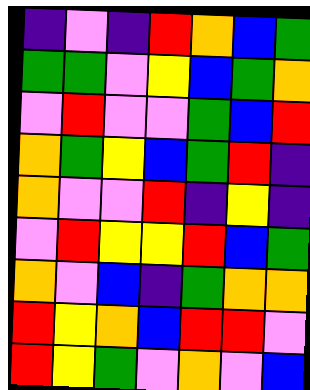[["indigo", "violet", "indigo", "red", "orange", "blue", "green"], ["green", "green", "violet", "yellow", "blue", "green", "orange"], ["violet", "red", "violet", "violet", "green", "blue", "red"], ["orange", "green", "yellow", "blue", "green", "red", "indigo"], ["orange", "violet", "violet", "red", "indigo", "yellow", "indigo"], ["violet", "red", "yellow", "yellow", "red", "blue", "green"], ["orange", "violet", "blue", "indigo", "green", "orange", "orange"], ["red", "yellow", "orange", "blue", "red", "red", "violet"], ["red", "yellow", "green", "violet", "orange", "violet", "blue"]]